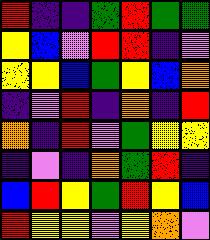[["red", "indigo", "indigo", "green", "red", "green", "green"], ["yellow", "blue", "violet", "red", "red", "indigo", "violet"], ["yellow", "yellow", "blue", "green", "yellow", "blue", "orange"], ["indigo", "violet", "red", "indigo", "orange", "indigo", "red"], ["orange", "indigo", "red", "violet", "green", "yellow", "yellow"], ["indigo", "violet", "indigo", "orange", "green", "red", "indigo"], ["blue", "red", "yellow", "green", "red", "yellow", "blue"], ["red", "yellow", "yellow", "violet", "yellow", "orange", "violet"]]